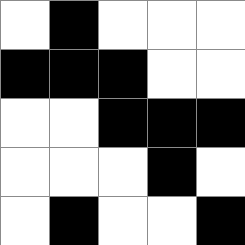[["white", "black", "white", "white", "white"], ["black", "black", "black", "white", "white"], ["white", "white", "black", "black", "black"], ["white", "white", "white", "black", "white"], ["white", "black", "white", "white", "black"]]